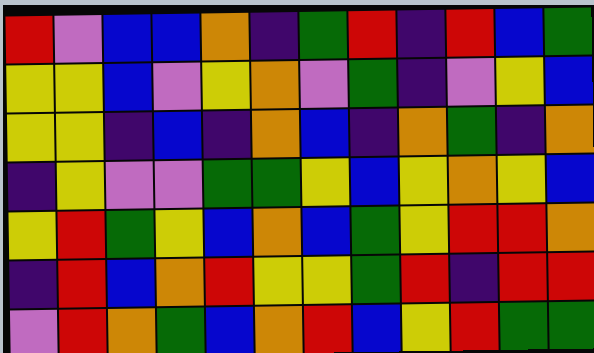[["red", "violet", "blue", "blue", "orange", "indigo", "green", "red", "indigo", "red", "blue", "green"], ["yellow", "yellow", "blue", "violet", "yellow", "orange", "violet", "green", "indigo", "violet", "yellow", "blue"], ["yellow", "yellow", "indigo", "blue", "indigo", "orange", "blue", "indigo", "orange", "green", "indigo", "orange"], ["indigo", "yellow", "violet", "violet", "green", "green", "yellow", "blue", "yellow", "orange", "yellow", "blue"], ["yellow", "red", "green", "yellow", "blue", "orange", "blue", "green", "yellow", "red", "red", "orange"], ["indigo", "red", "blue", "orange", "red", "yellow", "yellow", "green", "red", "indigo", "red", "red"], ["violet", "red", "orange", "green", "blue", "orange", "red", "blue", "yellow", "red", "green", "green"]]